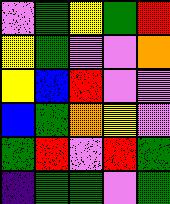[["violet", "green", "yellow", "green", "red"], ["yellow", "green", "violet", "violet", "orange"], ["yellow", "blue", "red", "violet", "violet"], ["blue", "green", "orange", "yellow", "violet"], ["green", "red", "violet", "red", "green"], ["indigo", "green", "green", "violet", "green"]]